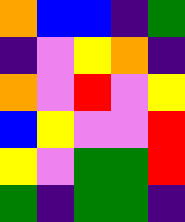[["orange", "blue", "blue", "indigo", "green"], ["indigo", "violet", "yellow", "orange", "indigo"], ["orange", "violet", "red", "violet", "yellow"], ["blue", "yellow", "violet", "violet", "red"], ["yellow", "violet", "green", "green", "red"], ["green", "indigo", "green", "green", "indigo"]]